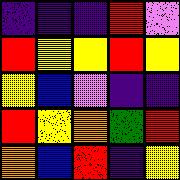[["indigo", "indigo", "indigo", "red", "violet"], ["red", "yellow", "yellow", "red", "yellow"], ["yellow", "blue", "violet", "indigo", "indigo"], ["red", "yellow", "orange", "green", "red"], ["orange", "blue", "red", "indigo", "yellow"]]